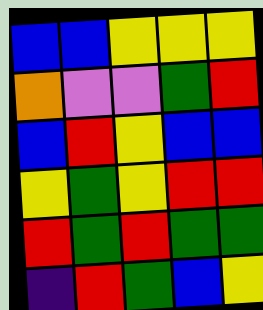[["blue", "blue", "yellow", "yellow", "yellow"], ["orange", "violet", "violet", "green", "red"], ["blue", "red", "yellow", "blue", "blue"], ["yellow", "green", "yellow", "red", "red"], ["red", "green", "red", "green", "green"], ["indigo", "red", "green", "blue", "yellow"]]